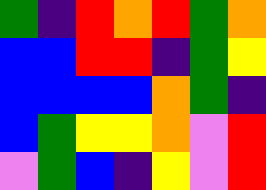[["green", "indigo", "red", "orange", "red", "green", "orange"], ["blue", "blue", "red", "red", "indigo", "green", "yellow"], ["blue", "blue", "blue", "blue", "orange", "green", "indigo"], ["blue", "green", "yellow", "yellow", "orange", "violet", "red"], ["violet", "green", "blue", "indigo", "yellow", "violet", "red"]]